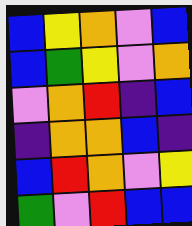[["blue", "yellow", "orange", "violet", "blue"], ["blue", "green", "yellow", "violet", "orange"], ["violet", "orange", "red", "indigo", "blue"], ["indigo", "orange", "orange", "blue", "indigo"], ["blue", "red", "orange", "violet", "yellow"], ["green", "violet", "red", "blue", "blue"]]